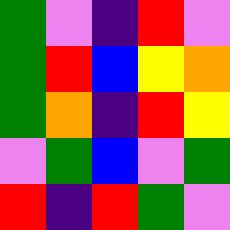[["green", "violet", "indigo", "red", "violet"], ["green", "red", "blue", "yellow", "orange"], ["green", "orange", "indigo", "red", "yellow"], ["violet", "green", "blue", "violet", "green"], ["red", "indigo", "red", "green", "violet"]]